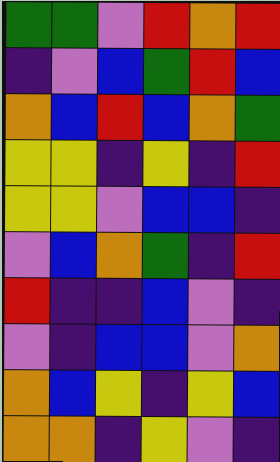[["green", "green", "violet", "red", "orange", "red"], ["indigo", "violet", "blue", "green", "red", "blue"], ["orange", "blue", "red", "blue", "orange", "green"], ["yellow", "yellow", "indigo", "yellow", "indigo", "red"], ["yellow", "yellow", "violet", "blue", "blue", "indigo"], ["violet", "blue", "orange", "green", "indigo", "red"], ["red", "indigo", "indigo", "blue", "violet", "indigo"], ["violet", "indigo", "blue", "blue", "violet", "orange"], ["orange", "blue", "yellow", "indigo", "yellow", "blue"], ["orange", "orange", "indigo", "yellow", "violet", "indigo"]]